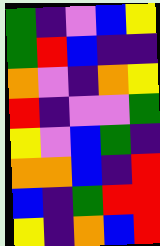[["green", "indigo", "violet", "blue", "yellow"], ["green", "red", "blue", "indigo", "indigo"], ["orange", "violet", "indigo", "orange", "yellow"], ["red", "indigo", "violet", "violet", "green"], ["yellow", "violet", "blue", "green", "indigo"], ["orange", "orange", "blue", "indigo", "red"], ["blue", "indigo", "green", "red", "red"], ["yellow", "indigo", "orange", "blue", "red"]]